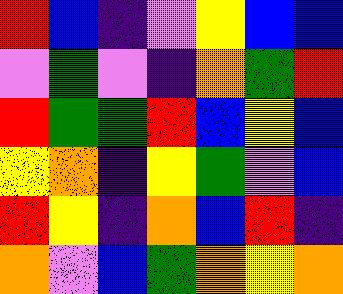[["red", "blue", "indigo", "violet", "yellow", "blue", "blue"], ["violet", "green", "violet", "indigo", "orange", "green", "red"], ["red", "green", "green", "red", "blue", "yellow", "blue"], ["yellow", "orange", "indigo", "yellow", "green", "violet", "blue"], ["red", "yellow", "indigo", "orange", "blue", "red", "indigo"], ["orange", "violet", "blue", "green", "orange", "yellow", "orange"]]